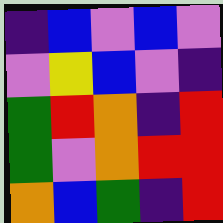[["indigo", "blue", "violet", "blue", "violet"], ["violet", "yellow", "blue", "violet", "indigo"], ["green", "red", "orange", "indigo", "red"], ["green", "violet", "orange", "red", "red"], ["orange", "blue", "green", "indigo", "red"]]